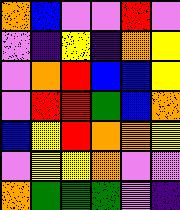[["orange", "blue", "violet", "violet", "red", "violet"], ["violet", "indigo", "yellow", "indigo", "orange", "yellow"], ["violet", "orange", "red", "blue", "blue", "yellow"], ["violet", "red", "red", "green", "blue", "orange"], ["blue", "yellow", "red", "orange", "orange", "yellow"], ["violet", "yellow", "yellow", "orange", "violet", "violet"], ["orange", "green", "green", "green", "violet", "indigo"]]